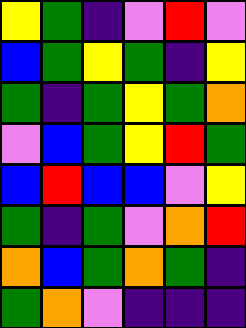[["yellow", "green", "indigo", "violet", "red", "violet"], ["blue", "green", "yellow", "green", "indigo", "yellow"], ["green", "indigo", "green", "yellow", "green", "orange"], ["violet", "blue", "green", "yellow", "red", "green"], ["blue", "red", "blue", "blue", "violet", "yellow"], ["green", "indigo", "green", "violet", "orange", "red"], ["orange", "blue", "green", "orange", "green", "indigo"], ["green", "orange", "violet", "indigo", "indigo", "indigo"]]